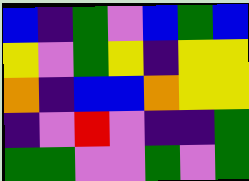[["blue", "indigo", "green", "violet", "blue", "green", "blue"], ["yellow", "violet", "green", "yellow", "indigo", "yellow", "yellow"], ["orange", "indigo", "blue", "blue", "orange", "yellow", "yellow"], ["indigo", "violet", "red", "violet", "indigo", "indigo", "green"], ["green", "green", "violet", "violet", "green", "violet", "green"]]